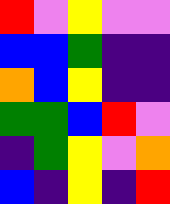[["red", "violet", "yellow", "violet", "violet"], ["blue", "blue", "green", "indigo", "indigo"], ["orange", "blue", "yellow", "indigo", "indigo"], ["green", "green", "blue", "red", "violet"], ["indigo", "green", "yellow", "violet", "orange"], ["blue", "indigo", "yellow", "indigo", "red"]]